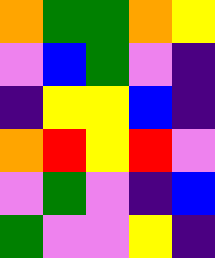[["orange", "green", "green", "orange", "yellow"], ["violet", "blue", "green", "violet", "indigo"], ["indigo", "yellow", "yellow", "blue", "indigo"], ["orange", "red", "yellow", "red", "violet"], ["violet", "green", "violet", "indigo", "blue"], ["green", "violet", "violet", "yellow", "indigo"]]